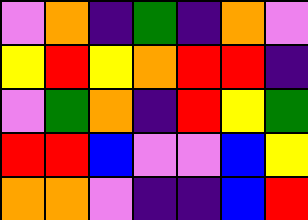[["violet", "orange", "indigo", "green", "indigo", "orange", "violet"], ["yellow", "red", "yellow", "orange", "red", "red", "indigo"], ["violet", "green", "orange", "indigo", "red", "yellow", "green"], ["red", "red", "blue", "violet", "violet", "blue", "yellow"], ["orange", "orange", "violet", "indigo", "indigo", "blue", "red"]]